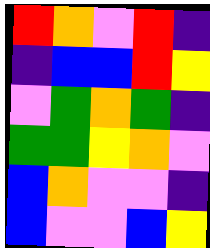[["red", "orange", "violet", "red", "indigo"], ["indigo", "blue", "blue", "red", "yellow"], ["violet", "green", "orange", "green", "indigo"], ["green", "green", "yellow", "orange", "violet"], ["blue", "orange", "violet", "violet", "indigo"], ["blue", "violet", "violet", "blue", "yellow"]]